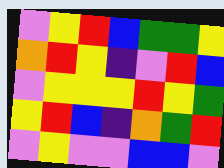[["violet", "yellow", "red", "blue", "green", "green", "yellow"], ["orange", "red", "yellow", "indigo", "violet", "red", "blue"], ["violet", "yellow", "yellow", "yellow", "red", "yellow", "green"], ["yellow", "red", "blue", "indigo", "orange", "green", "red"], ["violet", "yellow", "violet", "violet", "blue", "blue", "violet"]]